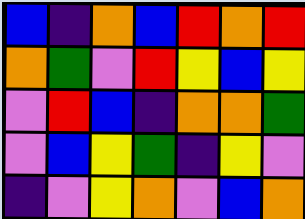[["blue", "indigo", "orange", "blue", "red", "orange", "red"], ["orange", "green", "violet", "red", "yellow", "blue", "yellow"], ["violet", "red", "blue", "indigo", "orange", "orange", "green"], ["violet", "blue", "yellow", "green", "indigo", "yellow", "violet"], ["indigo", "violet", "yellow", "orange", "violet", "blue", "orange"]]